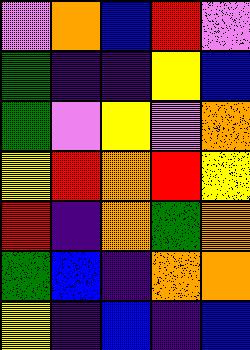[["violet", "orange", "blue", "red", "violet"], ["green", "indigo", "indigo", "yellow", "blue"], ["green", "violet", "yellow", "violet", "orange"], ["yellow", "red", "orange", "red", "yellow"], ["red", "indigo", "orange", "green", "orange"], ["green", "blue", "indigo", "orange", "orange"], ["yellow", "indigo", "blue", "indigo", "blue"]]